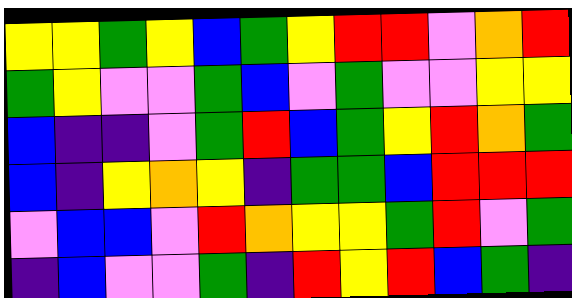[["yellow", "yellow", "green", "yellow", "blue", "green", "yellow", "red", "red", "violet", "orange", "red"], ["green", "yellow", "violet", "violet", "green", "blue", "violet", "green", "violet", "violet", "yellow", "yellow"], ["blue", "indigo", "indigo", "violet", "green", "red", "blue", "green", "yellow", "red", "orange", "green"], ["blue", "indigo", "yellow", "orange", "yellow", "indigo", "green", "green", "blue", "red", "red", "red"], ["violet", "blue", "blue", "violet", "red", "orange", "yellow", "yellow", "green", "red", "violet", "green"], ["indigo", "blue", "violet", "violet", "green", "indigo", "red", "yellow", "red", "blue", "green", "indigo"]]